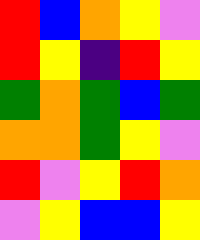[["red", "blue", "orange", "yellow", "violet"], ["red", "yellow", "indigo", "red", "yellow"], ["green", "orange", "green", "blue", "green"], ["orange", "orange", "green", "yellow", "violet"], ["red", "violet", "yellow", "red", "orange"], ["violet", "yellow", "blue", "blue", "yellow"]]